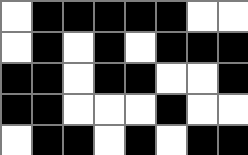[["white", "black", "black", "black", "black", "black", "white", "white"], ["white", "black", "white", "black", "white", "black", "black", "black"], ["black", "black", "white", "black", "black", "white", "white", "black"], ["black", "black", "white", "white", "white", "black", "white", "white"], ["white", "black", "black", "white", "black", "white", "black", "black"]]